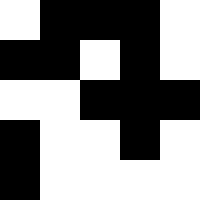[["white", "black", "black", "black", "white"], ["black", "black", "white", "black", "white"], ["white", "white", "black", "black", "black"], ["black", "white", "white", "black", "white"], ["black", "white", "white", "white", "white"]]